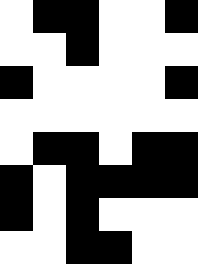[["white", "black", "black", "white", "white", "black"], ["white", "white", "black", "white", "white", "white"], ["black", "white", "white", "white", "white", "black"], ["white", "white", "white", "white", "white", "white"], ["white", "black", "black", "white", "black", "black"], ["black", "white", "black", "black", "black", "black"], ["black", "white", "black", "white", "white", "white"], ["white", "white", "black", "black", "white", "white"]]